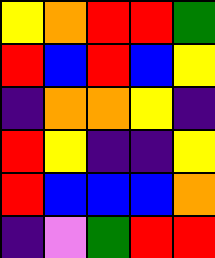[["yellow", "orange", "red", "red", "green"], ["red", "blue", "red", "blue", "yellow"], ["indigo", "orange", "orange", "yellow", "indigo"], ["red", "yellow", "indigo", "indigo", "yellow"], ["red", "blue", "blue", "blue", "orange"], ["indigo", "violet", "green", "red", "red"]]